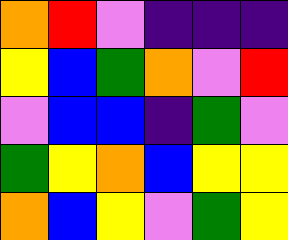[["orange", "red", "violet", "indigo", "indigo", "indigo"], ["yellow", "blue", "green", "orange", "violet", "red"], ["violet", "blue", "blue", "indigo", "green", "violet"], ["green", "yellow", "orange", "blue", "yellow", "yellow"], ["orange", "blue", "yellow", "violet", "green", "yellow"]]